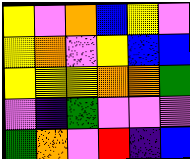[["yellow", "violet", "orange", "blue", "yellow", "violet"], ["yellow", "orange", "violet", "yellow", "blue", "blue"], ["yellow", "yellow", "yellow", "orange", "orange", "green"], ["violet", "indigo", "green", "violet", "violet", "violet"], ["green", "orange", "violet", "red", "indigo", "blue"]]